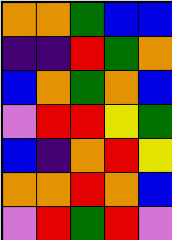[["orange", "orange", "green", "blue", "blue"], ["indigo", "indigo", "red", "green", "orange"], ["blue", "orange", "green", "orange", "blue"], ["violet", "red", "red", "yellow", "green"], ["blue", "indigo", "orange", "red", "yellow"], ["orange", "orange", "red", "orange", "blue"], ["violet", "red", "green", "red", "violet"]]